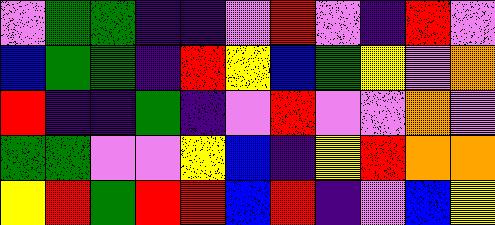[["violet", "green", "green", "indigo", "indigo", "violet", "red", "violet", "indigo", "red", "violet"], ["blue", "green", "green", "indigo", "red", "yellow", "blue", "green", "yellow", "violet", "orange"], ["red", "indigo", "indigo", "green", "indigo", "violet", "red", "violet", "violet", "orange", "violet"], ["green", "green", "violet", "violet", "yellow", "blue", "indigo", "yellow", "red", "orange", "orange"], ["yellow", "red", "green", "red", "red", "blue", "red", "indigo", "violet", "blue", "yellow"]]